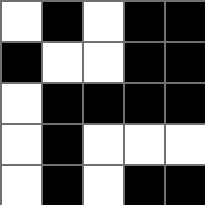[["white", "black", "white", "black", "black"], ["black", "white", "white", "black", "black"], ["white", "black", "black", "black", "black"], ["white", "black", "white", "white", "white"], ["white", "black", "white", "black", "black"]]